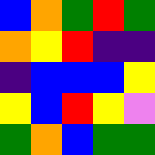[["blue", "orange", "green", "red", "green"], ["orange", "yellow", "red", "indigo", "indigo"], ["indigo", "blue", "blue", "blue", "yellow"], ["yellow", "blue", "red", "yellow", "violet"], ["green", "orange", "blue", "green", "green"]]